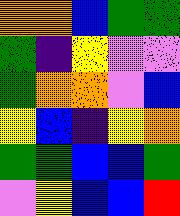[["orange", "orange", "blue", "green", "green"], ["green", "indigo", "yellow", "violet", "violet"], ["green", "orange", "orange", "violet", "blue"], ["yellow", "blue", "indigo", "yellow", "orange"], ["green", "green", "blue", "blue", "green"], ["violet", "yellow", "blue", "blue", "red"]]